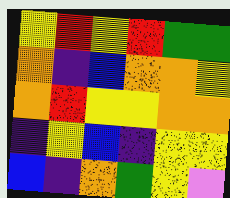[["yellow", "red", "yellow", "red", "green", "green"], ["orange", "indigo", "blue", "orange", "orange", "yellow"], ["orange", "red", "yellow", "yellow", "orange", "orange"], ["indigo", "yellow", "blue", "indigo", "yellow", "yellow"], ["blue", "indigo", "orange", "green", "yellow", "violet"]]